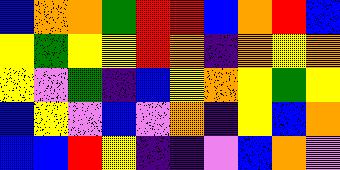[["blue", "orange", "orange", "green", "red", "red", "blue", "orange", "red", "blue"], ["yellow", "green", "yellow", "yellow", "red", "orange", "indigo", "orange", "yellow", "orange"], ["yellow", "violet", "green", "indigo", "blue", "yellow", "orange", "yellow", "green", "yellow"], ["blue", "yellow", "violet", "blue", "violet", "orange", "indigo", "yellow", "blue", "orange"], ["blue", "blue", "red", "yellow", "indigo", "indigo", "violet", "blue", "orange", "violet"]]